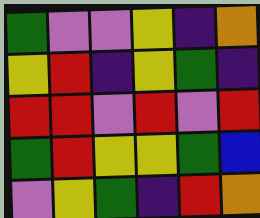[["green", "violet", "violet", "yellow", "indigo", "orange"], ["yellow", "red", "indigo", "yellow", "green", "indigo"], ["red", "red", "violet", "red", "violet", "red"], ["green", "red", "yellow", "yellow", "green", "blue"], ["violet", "yellow", "green", "indigo", "red", "orange"]]